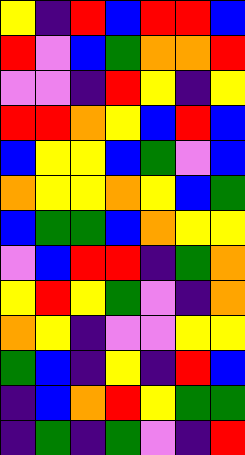[["yellow", "indigo", "red", "blue", "red", "red", "blue"], ["red", "violet", "blue", "green", "orange", "orange", "red"], ["violet", "violet", "indigo", "red", "yellow", "indigo", "yellow"], ["red", "red", "orange", "yellow", "blue", "red", "blue"], ["blue", "yellow", "yellow", "blue", "green", "violet", "blue"], ["orange", "yellow", "yellow", "orange", "yellow", "blue", "green"], ["blue", "green", "green", "blue", "orange", "yellow", "yellow"], ["violet", "blue", "red", "red", "indigo", "green", "orange"], ["yellow", "red", "yellow", "green", "violet", "indigo", "orange"], ["orange", "yellow", "indigo", "violet", "violet", "yellow", "yellow"], ["green", "blue", "indigo", "yellow", "indigo", "red", "blue"], ["indigo", "blue", "orange", "red", "yellow", "green", "green"], ["indigo", "green", "indigo", "green", "violet", "indigo", "red"]]